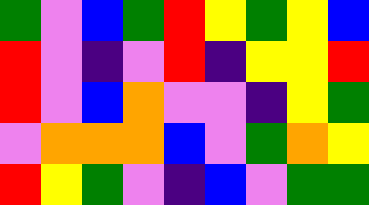[["green", "violet", "blue", "green", "red", "yellow", "green", "yellow", "blue"], ["red", "violet", "indigo", "violet", "red", "indigo", "yellow", "yellow", "red"], ["red", "violet", "blue", "orange", "violet", "violet", "indigo", "yellow", "green"], ["violet", "orange", "orange", "orange", "blue", "violet", "green", "orange", "yellow"], ["red", "yellow", "green", "violet", "indigo", "blue", "violet", "green", "green"]]